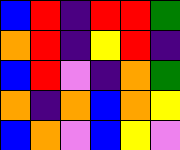[["blue", "red", "indigo", "red", "red", "green"], ["orange", "red", "indigo", "yellow", "red", "indigo"], ["blue", "red", "violet", "indigo", "orange", "green"], ["orange", "indigo", "orange", "blue", "orange", "yellow"], ["blue", "orange", "violet", "blue", "yellow", "violet"]]